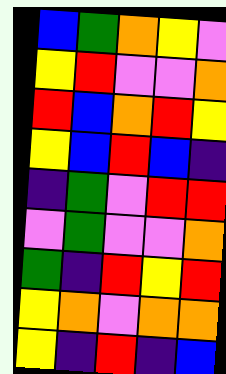[["blue", "green", "orange", "yellow", "violet"], ["yellow", "red", "violet", "violet", "orange"], ["red", "blue", "orange", "red", "yellow"], ["yellow", "blue", "red", "blue", "indigo"], ["indigo", "green", "violet", "red", "red"], ["violet", "green", "violet", "violet", "orange"], ["green", "indigo", "red", "yellow", "red"], ["yellow", "orange", "violet", "orange", "orange"], ["yellow", "indigo", "red", "indigo", "blue"]]